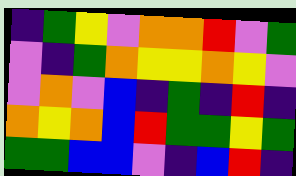[["indigo", "green", "yellow", "violet", "orange", "orange", "red", "violet", "green"], ["violet", "indigo", "green", "orange", "yellow", "yellow", "orange", "yellow", "violet"], ["violet", "orange", "violet", "blue", "indigo", "green", "indigo", "red", "indigo"], ["orange", "yellow", "orange", "blue", "red", "green", "green", "yellow", "green"], ["green", "green", "blue", "blue", "violet", "indigo", "blue", "red", "indigo"]]